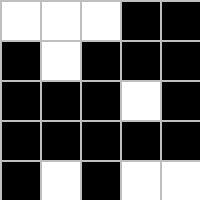[["white", "white", "white", "black", "black"], ["black", "white", "black", "black", "black"], ["black", "black", "black", "white", "black"], ["black", "black", "black", "black", "black"], ["black", "white", "black", "white", "white"]]